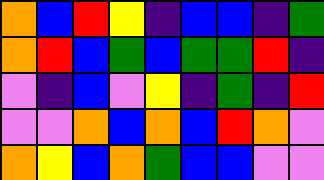[["orange", "blue", "red", "yellow", "indigo", "blue", "blue", "indigo", "green"], ["orange", "red", "blue", "green", "blue", "green", "green", "red", "indigo"], ["violet", "indigo", "blue", "violet", "yellow", "indigo", "green", "indigo", "red"], ["violet", "violet", "orange", "blue", "orange", "blue", "red", "orange", "violet"], ["orange", "yellow", "blue", "orange", "green", "blue", "blue", "violet", "violet"]]